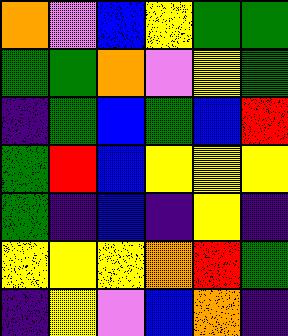[["orange", "violet", "blue", "yellow", "green", "green"], ["green", "green", "orange", "violet", "yellow", "green"], ["indigo", "green", "blue", "green", "blue", "red"], ["green", "red", "blue", "yellow", "yellow", "yellow"], ["green", "indigo", "blue", "indigo", "yellow", "indigo"], ["yellow", "yellow", "yellow", "orange", "red", "green"], ["indigo", "yellow", "violet", "blue", "orange", "indigo"]]